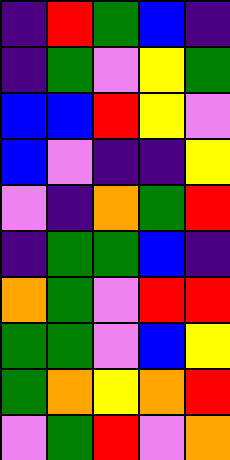[["indigo", "red", "green", "blue", "indigo"], ["indigo", "green", "violet", "yellow", "green"], ["blue", "blue", "red", "yellow", "violet"], ["blue", "violet", "indigo", "indigo", "yellow"], ["violet", "indigo", "orange", "green", "red"], ["indigo", "green", "green", "blue", "indigo"], ["orange", "green", "violet", "red", "red"], ["green", "green", "violet", "blue", "yellow"], ["green", "orange", "yellow", "orange", "red"], ["violet", "green", "red", "violet", "orange"]]